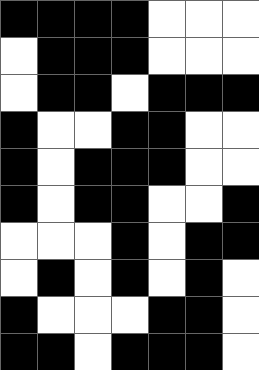[["black", "black", "black", "black", "white", "white", "white"], ["white", "black", "black", "black", "white", "white", "white"], ["white", "black", "black", "white", "black", "black", "black"], ["black", "white", "white", "black", "black", "white", "white"], ["black", "white", "black", "black", "black", "white", "white"], ["black", "white", "black", "black", "white", "white", "black"], ["white", "white", "white", "black", "white", "black", "black"], ["white", "black", "white", "black", "white", "black", "white"], ["black", "white", "white", "white", "black", "black", "white"], ["black", "black", "white", "black", "black", "black", "white"]]